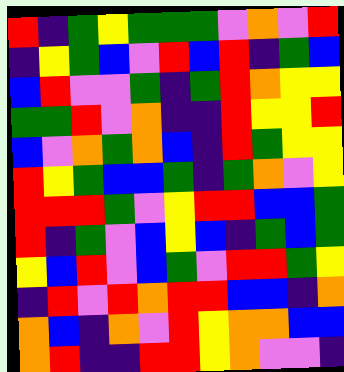[["red", "indigo", "green", "yellow", "green", "green", "green", "violet", "orange", "violet", "red"], ["indigo", "yellow", "green", "blue", "violet", "red", "blue", "red", "indigo", "green", "blue"], ["blue", "red", "violet", "violet", "green", "indigo", "green", "red", "orange", "yellow", "yellow"], ["green", "green", "red", "violet", "orange", "indigo", "indigo", "red", "yellow", "yellow", "red"], ["blue", "violet", "orange", "green", "orange", "blue", "indigo", "red", "green", "yellow", "yellow"], ["red", "yellow", "green", "blue", "blue", "green", "indigo", "green", "orange", "violet", "yellow"], ["red", "red", "red", "green", "violet", "yellow", "red", "red", "blue", "blue", "green"], ["red", "indigo", "green", "violet", "blue", "yellow", "blue", "indigo", "green", "blue", "green"], ["yellow", "blue", "red", "violet", "blue", "green", "violet", "red", "red", "green", "yellow"], ["indigo", "red", "violet", "red", "orange", "red", "red", "blue", "blue", "indigo", "orange"], ["orange", "blue", "indigo", "orange", "violet", "red", "yellow", "orange", "orange", "blue", "blue"], ["orange", "red", "indigo", "indigo", "red", "red", "yellow", "orange", "violet", "violet", "indigo"]]